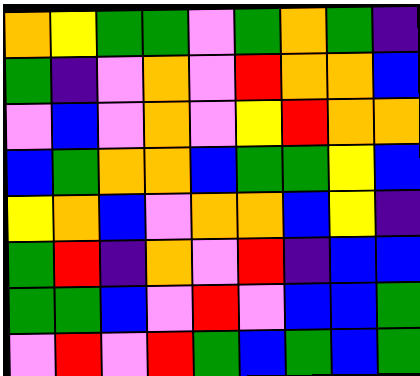[["orange", "yellow", "green", "green", "violet", "green", "orange", "green", "indigo"], ["green", "indigo", "violet", "orange", "violet", "red", "orange", "orange", "blue"], ["violet", "blue", "violet", "orange", "violet", "yellow", "red", "orange", "orange"], ["blue", "green", "orange", "orange", "blue", "green", "green", "yellow", "blue"], ["yellow", "orange", "blue", "violet", "orange", "orange", "blue", "yellow", "indigo"], ["green", "red", "indigo", "orange", "violet", "red", "indigo", "blue", "blue"], ["green", "green", "blue", "violet", "red", "violet", "blue", "blue", "green"], ["violet", "red", "violet", "red", "green", "blue", "green", "blue", "green"]]